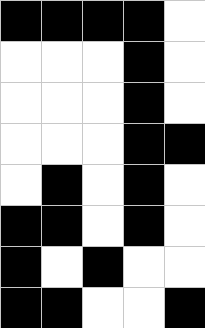[["black", "black", "black", "black", "white"], ["white", "white", "white", "black", "white"], ["white", "white", "white", "black", "white"], ["white", "white", "white", "black", "black"], ["white", "black", "white", "black", "white"], ["black", "black", "white", "black", "white"], ["black", "white", "black", "white", "white"], ["black", "black", "white", "white", "black"]]